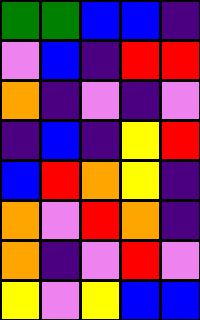[["green", "green", "blue", "blue", "indigo"], ["violet", "blue", "indigo", "red", "red"], ["orange", "indigo", "violet", "indigo", "violet"], ["indigo", "blue", "indigo", "yellow", "red"], ["blue", "red", "orange", "yellow", "indigo"], ["orange", "violet", "red", "orange", "indigo"], ["orange", "indigo", "violet", "red", "violet"], ["yellow", "violet", "yellow", "blue", "blue"]]